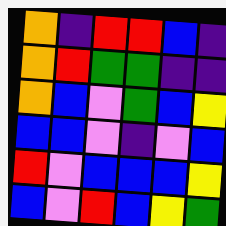[["orange", "indigo", "red", "red", "blue", "indigo"], ["orange", "red", "green", "green", "indigo", "indigo"], ["orange", "blue", "violet", "green", "blue", "yellow"], ["blue", "blue", "violet", "indigo", "violet", "blue"], ["red", "violet", "blue", "blue", "blue", "yellow"], ["blue", "violet", "red", "blue", "yellow", "green"]]